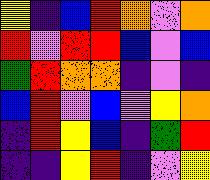[["yellow", "indigo", "blue", "red", "orange", "violet", "orange"], ["red", "violet", "red", "red", "blue", "violet", "blue"], ["green", "red", "orange", "orange", "indigo", "violet", "indigo"], ["blue", "red", "violet", "blue", "violet", "yellow", "orange"], ["indigo", "red", "yellow", "blue", "indigo", "green", "red"], ["indigo", "indigo", "yellow", "red", "indigo", "violet", "yellow"]]